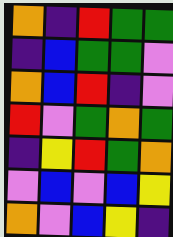[["orange", "indigo", "red", "green", "green"], ["indigo", "blue", "green", "green", "violet"], ["orange", "blue", "red", "indigo", "violet"], ["red", "violet", "green", "orange", "green"], ["indigo", "yellow", "red", "green", "orange"], ["violet", "blue", "violet", "blue", "yellow"], ["orange", "violet", "blue", "yellow", "indigo"]]